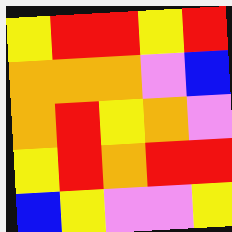[["yellow", "red", "red", "yellow", "red"], ["orange", "orange", "orange", "violet", "blue"], ["orange", "red", "yellow", "orange", "violet"], ["yellow", "red", "orange", "red", "red"], ["blue", "yellow", "violet", "violet", "yellow"]]